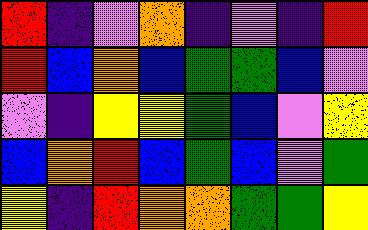[["red", "indigo", "violet", "orange", "indigo", "violet", "indigo", "red"], ["red", "blue", "orange", "blue", "green", "green", "blue", "violet"], ["violet", "indigo", "yellow", "yellow", "green", "blue", "violet", "yellow"], ["blue", "orange", "red", "blue", "green", "blue", "violet", "green"], ["yellow", "indigo", "red", "orange", "orange", "green", "green", "yellow"]]